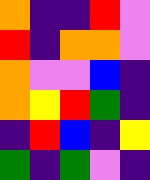[["orange", "indigo", "indigo", "red", "violet"], ["red", "indigo", "orange", "orange", "violet"], ["orange", "violet", "violet", "blue", "indigo"], ["orange", "yellow", "red", "green", "indigo"], ["indigo", "red", "blue", "indigo", "yellow"], ["green", "indigo", "green", "violet", "indigo"]]